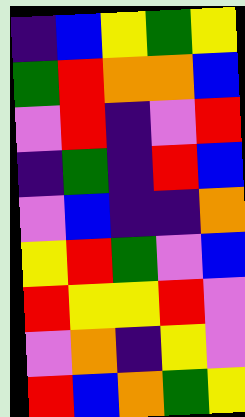[["indigo", "blue", "yellow", "green", "yellow"], ["green", "red", "orange", "orange", "blue"], ["violet", "red", "indigo", "violet", "red"], ["indigo", "green", "indigo", "red", "blue"], ["violet", "blue", "indigo", "indigo", "orange"], ["yellow", "red", "green", "violet", "blue"], ["red", "yellow", "yellow", "red", "violet"], ["violet", "orange", "indigo", "yellow", "violet"], ["red", "blue", "orange", "green", "yellow"]]